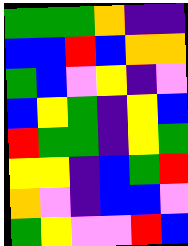[["green", "green", "green", "orange", "indigo", "indigo"], ["blue", "blue", "red", "blue", "orange", "orange"], ["green", "blue", "violet", "yellow", "indigo", "violet"], ["blue", "yellow", "green", "indigo", "yellow", "blue"], ["red", "green", "green", "indigo", "yellow", "green"], ["yellow", "yellow", "indigo", "blue", "green", "red"], ["orange", "violet", "indigo", "blue", "blue", "violet"], ["green", "yellow", "violet", "violet", "red", "blue"]]